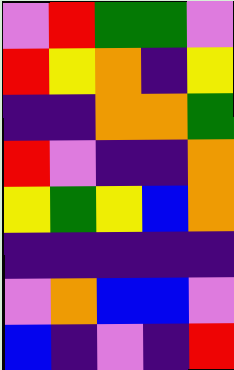[["violet", "red", "green", "green", "violet"], ["red", "yellow", "orange", "indigo", "yellow"], ["indigo", "indigo", "orange", "orange", "green"], ["red", "violet", "indigo", "indigo", "orange"], ["yellow", "green", "yellow", "blue", "orange"], ["indigo", "indigo", "indigo", "indigo", "indigo"], ["violet", "orange", "blue", "blue", "violet"], ["blue", "indigo", "violet", "indigo", "red"]]